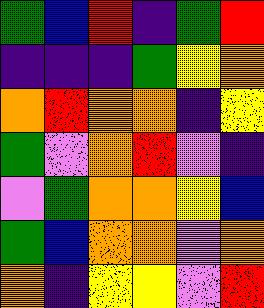[["green", "blue", "red", "indigo", "green", "red"], ["indigo", "indigo", "indigo", "green", "yellow", "orange"], ["orange", "red", "orange", "orange", "indigo", "yellow"], ["green", "violet", "orange", "red", "violet", "indigo"], ["violet", "green", "orange", "orange", "yellow", "blue"], ["green", "blue", "orange", "orange", "violet", "orange"], ["orange", "indigo", "yellow", "yellow", "violet", "red"]]